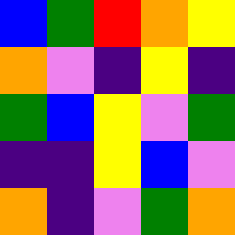[["blue", "green", "red", "orange", "yellow"], ["orange", "violet", "indigo", "yellow", "indigo"], ["green", "blue", "yellow", "violet", "green"], ["indigo", "indigo", "yellow", "blue", "violet"], ["orange", "indigo", "violet", "green", "orange"]]